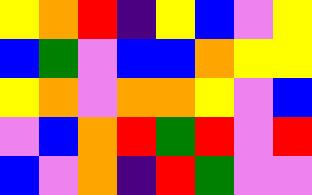[["yellow", "orange", "red", "indigo", "yellow", "blue", "violet", "yellow"], ["blue", "green", "violet", "blue", "blue", "orange", "yellow", "yellow"], ["yellow", "orange", "violet", "orange", "orange", "yellow", "violet", "blue"], ["violet", "blue", "orange", "red", "green", "red", "violet", "red"], ["blue", "violet", "orange", "indigo", "red", "green", "violet", "violet"]]